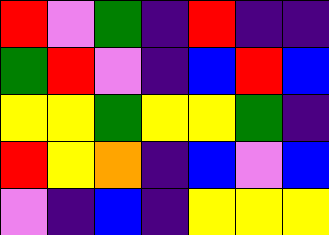[["red", "violet", "green", "indigo", "red", "indigo", "indigo"], ["green", "red", "violet", "indigo", "blue", "red", "blue"], ["yellow", "yellow", "green", "yellow", "yellow", "green", "indigo"], ["red", "yellow", "orange", "indigo", "blue", "violet", "blue"], ["violet", "indigo", "blue", "indigo", "yellow", "yellow", "yellow"]]